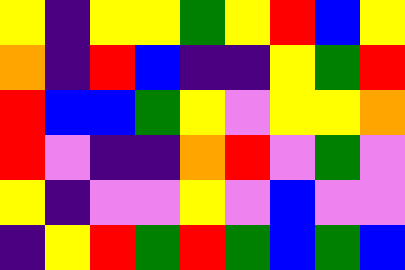[["yellow", "indigo", "yellow", "yellow", "green", "yellow", "red", "blue", "yellow"], ["orange", "indigo", "red", "blue", "indigo", "indigo", "yellow", "green", "red"], ["red", "blue", "blue", "green", "yellow", "violet", "yellow", "yellow", "orange"], ["red", "violet", "indigo", "indigo", "orange", "red", "violet", "green", "violet"], ["yellow", "indigo", "violet", "violet", "yellow", "violet", "blue", "violet", "violet"], ["indigo", "yellow", "red", "green", "red", "green", "blue", "green", "blue"]]